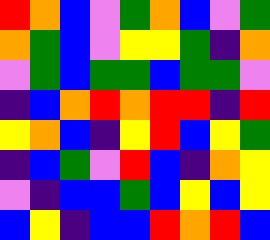[["red", "orange", "blue", "violet", "green", "orange", "blue", "violet", "green"], ["orange", "green", "blue", "violet", "yellow", "yellow", "green", "indigo", "orange"], ["violet", "green", "blue", "green", "green", "blue", "green", "green", "violet"], ["indigo", "blue", "orange", "red", "orange", "red", "red", "indigo", "red"], ["yellow", "orange", "blue", "indigo", "yellow", "red", "blue", "yellow", "green"], ["indigo", "blue", "green", "violet", "red", "blue", "indigo", "orange", "yellow"], ["violet", "indigo", "blue", "blue", "green", "blue", "yellow", "blue", "yellow"], ["blue", "yellow", "indigo", "blue", "blue", "red", "orange", "red", "blue"]]